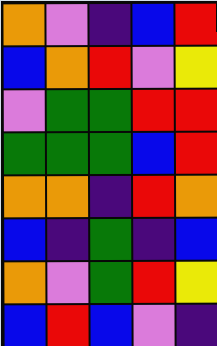[["orange", "violet", "indigo", "blue", "red"], ["blue", "orange", "red", "violet", "yellow"], ["violet", "green", "green", "red", "red"], ["green", "green", "green", "blue", "red"], ["orange", "orange", "indigo", "red", "orange"], ["blue", "indigo", "green", "indigo", "blue"], ["orange", "violet", "green", "red", "yellow"], ["blue", "red", "blue", "violet", "indigo"]]